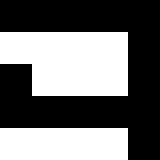[["black", "black", "black", "black", "black"], ["white", "white", "white", "white", "black"], ["black", "white", "white", "white", "black"], ["black", "black", "black", "black", "black"], ["white", "white", "white", "white", "black"]]